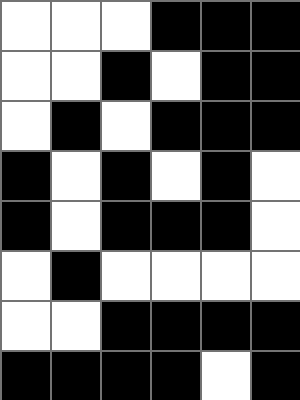[["white", "white", "white", "black", "black", "black"], ["white", "white", "black", "white", "black", "black"], ["white", "black", "white", "black", "black", "black"], ["black", "white", "black", "white", "black", "white"], ["black", "white", "black", "black", "black", "white"], ["white", "black", "white", "white", "white", "white"], ["white", "white", "black", "black", "black", "black"], ["black", "black", "black", "black", "white", "black"]]